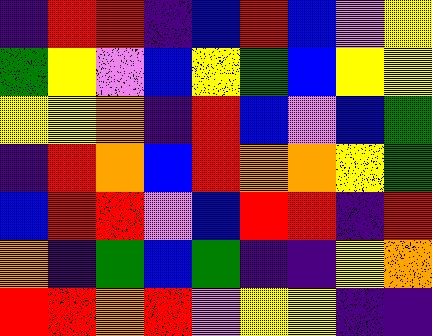[["indigo", "red", "red", "indigo", "blue", "red", "blue", "violet", "yellow"], ["green", "yellow", "violet", "blue", "yellow", "green", "blue", "yellow", "yellow"], ["yellow", "yellow", "orange", "indigo", "red", "blue", "violet", "blue", "green"], ["indigo", "red", "orange", "blue", "red", "orange", "orange", "yellow", "green"], ["blue", "red", "red", "violet", "blue", "red", "red", "indigo", "red"], ["orange", "indigo", "green", "blue", "green", "indigo", "indigo", "yellow", "orange"], ["red", "red", "orange", "red", "violet", "yellow", "yellow", "indigo", "indigo"]]